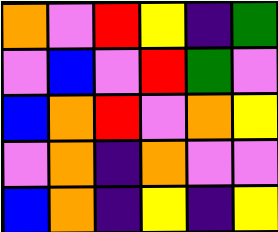[["orange", "violet", "red", "yellow", "indigo", "green"], ["violet", "blue", "violet", "red", "green", "violet"], ["blue", "orange", "red", "violet", "orange", "yellow"], ["violet", "orange", "indigo", "orange", "violet", "violet"], ["blue", "orange", "indigo", "yellow", "indigo", "yellow"]]